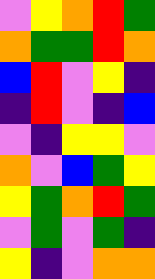[["violet", "yellow", "orange", "red", "green"], ["orange", "green", "green", "red", "orange"], ["blue", "red", "violet", "yellow", "indigo"], ["indigo", "red", "violet", "indigo", "blue"], ["violet", "indigo", "yellow", "yellow", "violet"], ["orange", "violet", "blue", "green", "yellow"], ["yellow", "green", "orange", "red", "green"], ["violet", "green", "violet", "green", "indigo"], ["yellow", "indigo", "violet", "orange", "orange"]]